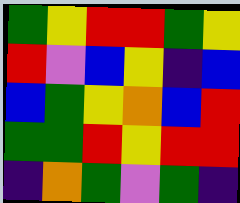[["green", "yellow", "red", "red", "green", "yellow"], ["red", "violet", "blue", "yellow", "indigo", "blue"], ["blue", "green", "yellow", "orange", "blue", "red"], ["green", "green", "red", "yellow", "red", "red"], ["indigo", "orange", "green", "violet", "green", "indigo"]]